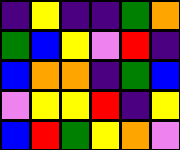[["indigo", "yellow", "indigo", "indigo", "green", "orange"], ["green", "blue", "yellow", "violet", "red", "indigo"], ["blue", "orange", "orange", "indigo", "green", "blue"], ["violet", "yellow", "yellow", "red", "indigo", "yellow"], ["blue", "red", "green", "yellow", "orange", "violet"]]